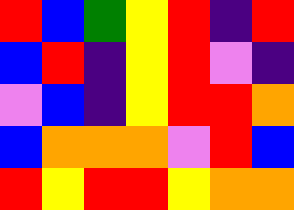[["red", "blue", "green", "yellow", "red", "indigo", "red"], ["blue", "red", "indigo", "yellow", "red", "violet", "indigo"], ["violet", "blue", "indigo", "yellow", "red", "red", "orange"], ["blue", "orange", "orange", "orange", "violet", "red", "blue"], ["red", "yellow", "red", "red", "yellow", "orange", "orange"]]